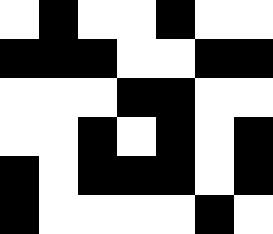[["white", "black", "white", "white", "black", "white", "white"], ["black", "black", "black", "white", "white", "black", "black"], ["white", "white", "white", "black", "black", "white", "white"], ["white", "white", "black", "white", "black", "white", "black"], ["black", "white", "black", "black", "black", "white", "black"], ["black", "white", "white", "white", "white", "black", "white"]]